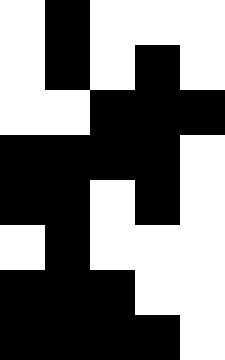[["white", "black", "white", "white", "white"], ["white", "black", "white", "black", "white"], ["white", "white", "black", "black", "black"], ["black", "black", "black", "black", "white"], ["black", "black", "white", "black", "white"], ["white", "black", "white", "white", "white"], ["black", "black", "black", "white", "white"], ["black", "black", "black", "black", "white"]]